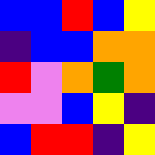[["blue", "blue", "red", "blue", "yellow"], ["indigo", "blue", "blue", "orange", "orange"], ["red", "violet", "orange", "green", "orange"], ["violet", "violet", "blue", "yellow", "indigo"], ["blue", "red", "red", "indigo", "yellow"]]